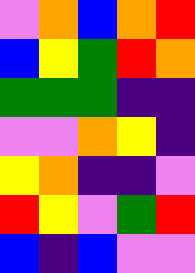[["violet", "orange", "blue", "orange", "red"], ["blue", "yellow", "green", "red", "orange"], ["green", "green", "green", "indigo", "indigo"], ["violet", "violet", "orange", "yellow", "indigo"], ["yellow", "orange", "indigo", "indigo", "violet"], ["red", "yellow", "violet", "green", "red"], ["blue", "indigo", "blue", "violet", "violet"]]